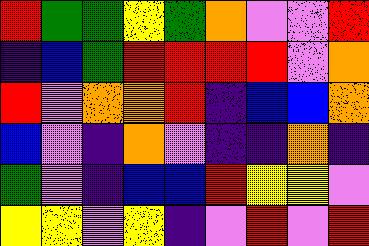[["red", "green", "green", "yellow", "green", "orange", "violet", "violet", "red"], ["indigo", "blue", "green", "red", "red", "red", "red", "violet", "orange"], ["red", "violet", "orange", "orange", "red", "indigo", "blue", "blue", "orange"], ["blue", "violet", "indigo", "orange", "violet", "indigo", "indigo", "orange", "indigo"], ["green", "violet", "indigo", "blue", "blue", "red", "yellow", "yellow", "violet"], ["yellow", "yellow", "violet", "yellow", "indigo", "violet", "red", "violet", "red"]]